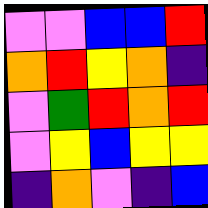[["violet", "violet", "blue", "blue", "red"], ["orange", "red", "yellow", "orange", "indigo"], ["violet", "green", "red", "orange", "red"], ["violet", "yellow", "blue", "yellow", "yellow"], ["indigo", "orange", "violet", "indigo", "blue"]]